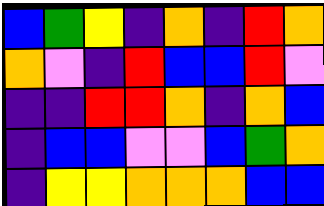[["blue", "green", "yellow", "indigo", "orange", "indigo", "red", "orange"], ["orange", "violet", "indigo", "red", "blue", "blue", "red", "violet"], ["indigo", "indigo", "red", "red", "orange", "indigo", "orange", "blue"], ["indigo", "blue", "blue", "violet", "violet", "blue", "green", "orange"], ["indigo", "yellow", "yellow", "orange", "orange", "orange", "blue", "blue"]]